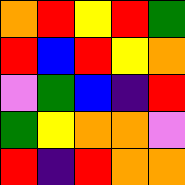[["orange", "red", "yellow", "red", "green"], ["red", "blue", "red", "yellow", "orange"], ["violet", "green", "blue", "indigo", "red"], ["green", "yellow", "orange", "orange", "violet"], ["red", "indigo", "red", "orange", "orange"]]